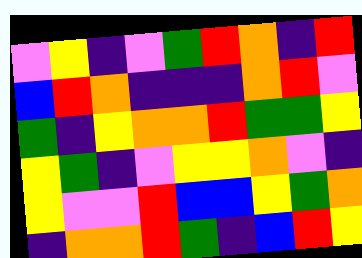[["violet", "yellow", "indigo", "violet", "green", "red", "orange", "indigo", "red"], ["blue", "red", "orange", "indigo", "indigo", "indigo", "orange", "red", "violet"], ["green", "indigo", "yellow", "orange", "orange", "red", "green", "green", "yellow"], ["yellow", "green", "indigo", "violet", "yellow", "yellow", "orange", "violet", "indigo"], ["yellow", "violet", "violet", "red", "blue", "blue", "yellow", "green", "orange"], ["indigo", "orange", "orange", "red", "green", "indigo", "blue", "red", "yellow"]]